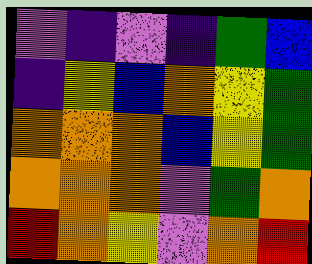[["violet", "indigo", "violet", "indigo", "green", "blue"], ["indigo", "yellow", "blue", "orange", "yellow", "green"], ["orange", "orange", "orange", "blue", "yellow", "green"], ["orange", "orange", "orange", "violet", "green", "orange"], ["red", "orange", "yellow", "violet", "orange", "red"]]